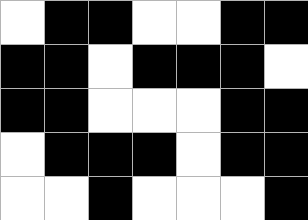[["white", "black", "black", "white", "white", "black", "black"], ["black", "black", "white", "black", "black", "black", "white"], ["black", "black", "white", "white", "white", "black", "black"], ["white", "black", "black", "black", "white", "black", "black"], ["white", "white", "black", "white", "white", "white", "black"]]